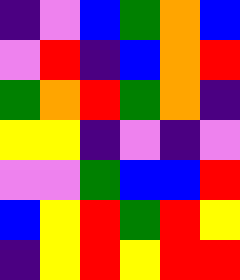[["indigo", "violet", "blue", "green", "orange", "blue"], ["violet", "red", "indigo", "blue", "orange", "red"], ["green", "orange", "red", "green", "orange", "indigo"], ["yellow", "yellow", "indigo", "violet", "indigo", "violet"], ["violet", "violet", "green", "blue", "blue", "red"], ["blue", "yellow", "red", "green", "red", "yellow"], ["indigo", "yellow", "red", "yellow", "red", "red"]]